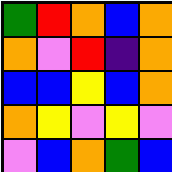[["green", "red", "orange", "blue", "orange"], ["orange", "violet", "red", "indigo", "orange"], ["blue", "blue", "yellow", "blue", "orange"], ["orange", "yellow", "violet", "yellow", "violet"], ["violet", "blue", "orange", "green", "blue"]]